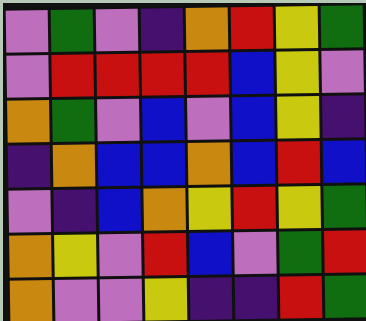[["violet", "green", "violet", "indigo", "orange", "red", "yellow", "green"], ["violet", "red", "red", "red", "red", "blue", "yellow", "violet"], ["orange", "green", "violet", "blue", "violet", "blue", "yellow", "indigo"], ["indigo", "orange", "blue", "blue", "orange", "blue", "red", "blue"], ["violet", "indigo", "blue", "orange", "yellow", "red", "yellow", "green"], ["orange", "yellow", "violet", "red", "blue", "violet", "green", "red"], ["orange", "violet", "violet", "yellow", "indigo", "indigo", "red", "green"]]